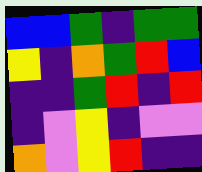[["blue", "blue", "green", "indigo", "green", "green"], ["yellow", "indigo", "orange", "green", "red", "blue"], ["indigo", "indigo", "green", "red", "indigo", "red"], ["indigo", "violet", "yellow", "indigo", "violet", "violet"], ["orange", "violet", "yellow", "red", "indigo", "indigo"]]